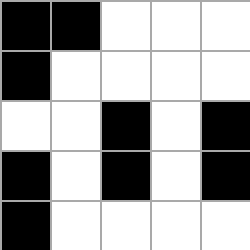[["black", "black", "white", "white", "white"], ["black", "white", "white", "white", "white"], ["white", "white", "black", "white", "black"], ["black", "white", "black", "white", "black"], ["black", "white", "white", "white", "white"]]